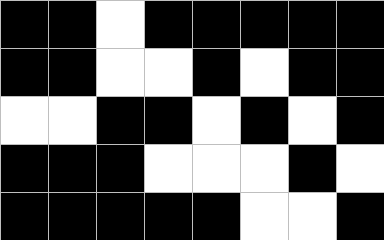[["black", "black", "white", "black", "black", "black", "black", "black"], ["black", "black", "white", "white", "black", "white", "black", "black"], ["white", "white", "black", "black", "white", "black", "white", "black"], ["black", "black", "black", "white", "white", "white", "black", "white"], ["black", "black", "black", "black", "black", "white", "white", "black"]]